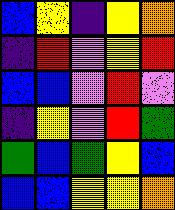[["blue", "yellow", "indigo", "yellow", "orange"], ["indigo", "red", "violet", "yellow", "red"], ["blue", "blue", "violet", "red", "violet"], ["indigo", "yellow", "violet", "red", "green"], ["green", "blue", "green", "yellow", "blue"], ["blue", "blue", "yellow", "yellow", "orange"]]